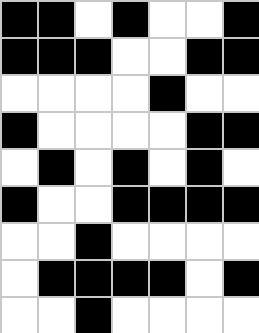[["black", "black", "white", "black", "white", "white", "black"], ["black", "black", "black", "white", "white", "black", "black"], ["white", "white", "white", "white", "black", "white", "white"], ["black", "white", "white", "white", "white", "black", "black"], ["white", "black", "white", "black", "white", "black", "white"], ["black", "white", "white", "black", "black", "black", "black"], ["white", "white", "black", "white", "white", "white", "white"], ["white", "black", "black", "black", "black", "white", "black"], ["white", "white", "black", "white", "white", "white", "white"]]